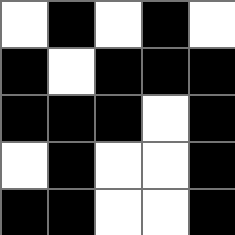[["white", "black", "white", "black", "white"], ["black", "white", "black", "black", "black"], ["black", "black", "black", "white", "black"], ["white", "black", "white", "white", "black"], ["black", "black", "white", "white", "black"]]